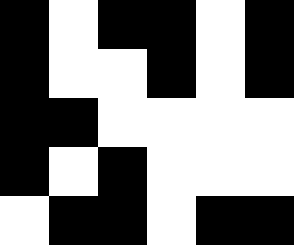[["black", "white", "black", "black", "white", "black"], ["black", "white", "white", "black", "white", "black"], ["black", "black", "white", "white", "white", "white"], ["black", "white", "black", "white", "white", "white"], ["white", "black", "black", "white", "black", "black"]]